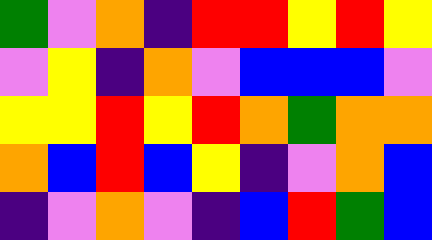[["green", "violet", "orange", "indigo", "red", "red", "yellow", "red", "yellow"], ["violet", "yellow", "indigo", "orange", "violet", "blue", "blue", "blue", "violet"], ["yellow", "yellow", "red", "yellow", "red", "orange", "green", "orange", "orange"], ["orange", "blue", "red", "blue", "yellow", "indigo", "violet", "orange", "blue"], ["indigo", "violet", "orange", "violet", "indigo", "blue", "red", "green", "blue"]]